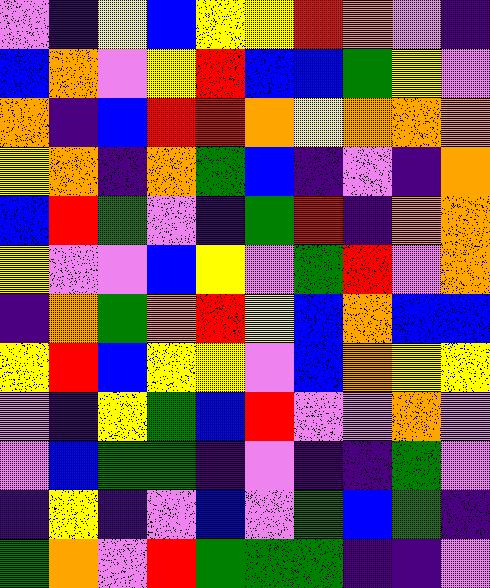[["violet", "indigo", "yellow", "blue", "yellow", "yellow", "red", "orange", "violet", "indigo"], ["blue", "orange", "violet", "yellow", "red", "blue", "blue", "green", "yellow", "violet"], ["orange", "indigo", "blue", "red", "red", "orange", "yellow", "orange", "orange", "orange"], ["yellow", "orange", "indigo", "orange", "green", "blue", "indigo", "violet", "indigo", "orange"], ["blue", "red", "green", "violet", "indigo", "green", "red", "indigo", "orange", "orange"], ["yellow", "violet", "violet", "blue", "yellow", "violet", "green", "red", "violet", "orange"], ["indigo", "orange", "green", "orange", "red", "yellow", "blue", "orange", "blue", "blue"], ["yellow", "red", "blue", "yellow", "yellow", "violet", "blue", "orange", "yellow", "yellow"], ["violet", "indigo", "yellow", "green", "blue", "red", "violet", "violet", "orange", "violet"], ["violet", "blue", "green", "green", "indigo", "violet", "indigo", "indigo", "green", "violet"], ["indigo", "yellow", "indigo", "violet", "blue", "violet", "green", "blue", "green", "indigo"], ["green", "orange", "violet", "red", "green", "green", "green", "indigo", "indigo", "violet"]]